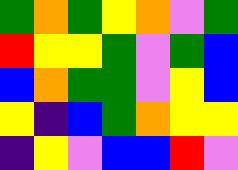[["green", "orange", "green", "yellow", "orange", "violet", "green"], ["red", "yellow", "yellow", "green", "violet", "green", "blue"], ["blue", "orange", "green", "green", "violet", "yellow", "blue"], ["yellow", "indigo", "blue", "green", "orange", "yellow", "yellow"], ["indigo", "yellow", "violet", "blue", "blue", "red", "violet"]]